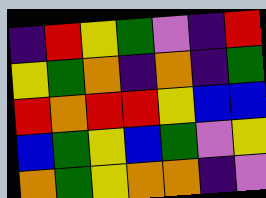[["indigo", "red", "yellow", "green", "violet", "indigo", "red"], ["yellow", "green", "orange", "indigo", "orange", "indigo", "green"], ["red", "orange", "red", "red", "yellow", "blue", "blue"], ["blue", "green", "yellow", "blue", "green", "violet", "yellow"], ["orange", "green", "yellow", "orange", "orange", "indigo", "violet"]]